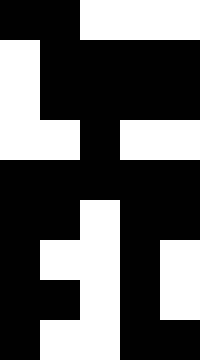[["black", "black", "white", "white", "white"], ["white", "black", "black", "black", "black"], ["white", "black", "black", "black", "black"], ["white", "white", "black", "white", "white"], ["black", "black", "black", "black", "black"], ["black", "black", "white", "black", "black"], ["black", "white", "white", "black", "white"], ["black", "black", "white", "black", "white"], ["black", "white", "white", "black", "black"]]